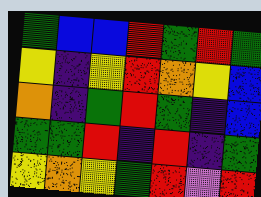[["green", "blue", "blue", "red", "green", "red", "green"], ["yellow", "indigo", "yellow", "red", "orange", "yellow", "blue"], ["orange", "indigo", "green", "red", "green", "indigo", "blue"], ["green", "green", "red", "indigo", "red", "indigo", "green"], ["yellow", "orange", "yellow", "green", "red", "violet", "red"]]